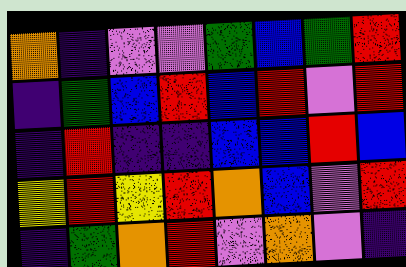[["orange", "indigo", "violet", "violet", "green", "blue", "green", "red"], ["indigo", "green", "blue", "red", "blue", "red", "violet", "red"], ["indigo", "red", "indigo", "indigo", "blue", "blue", "red", "blue"], ["yellow", "red", "yellow", "red", "orange", "blue", "violet", "red"], ["indigo", "green", "orange", "red", "violet", "orange", "violet", "indigo"]]